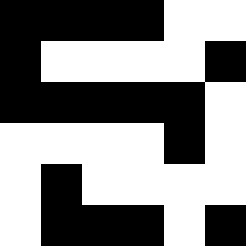[["black", "black", "black", "black", "white", "white"], ["black", "white", "white", "white", "white", "black"], ["black", "black", "black", "black", "black", "white"], ["white", "white", "white", "white", "black", "white"], ["white", "black", "white", "white", "white", "white"], ["white", "black", "black", "black", "white", "black"]]